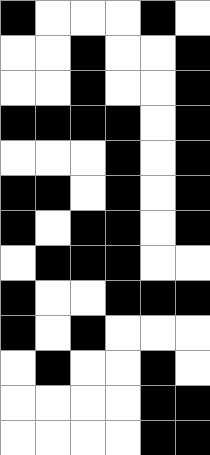[["black", "white", "white", "white", "black", "white"], ["white", "white", "black", "white", "white", "black"], ["white", "white", "black", "white", "white", "black"], ["black", "black", "black", "black", "white", "black"], ["white", "white", "white", "black", "white", "black"], ["black", "black", "white", "black", "white", "black"], ["black", "white", "black", "black", "white", "black"], ["white", "black", "black", "black", "white", "white"], ["black", "white", "white", "black", "black", "black"], ["black", "white", "black", "white", "white", "white"], ["white", "black", "white", "white", "black", "white"], ["white", "white", "white", "white", "black", "black"], ["white", "white", "white", "white", "black", "black"]]